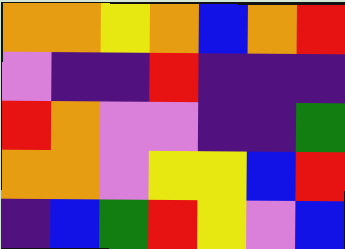[["orange", "orange", "yellow", "orange", "blue", "orange", "red"], ["violet", "indigo", "indigo", "red", "indigo", "indigo", "indigo"], ["red", "orange", "violet", "violet", "indigo", "indigo", "green"], ["orange", "orange", "violet", "yellow", "yellow", "blue", "red"], ["indigo", "blue", "green", "red", "yellow", "violet", "blue"]]